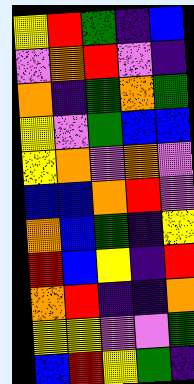[["yellow", "red", "green", "indigo", "blue"], ["violet", "orange", "red", "violet", "indigo"], ["orange", "indigo", "green", "orange", "green"], ["yellow", "violet", "green", "blue", "blue"], ["yellow", "orange", "violet", "orange", "violet"], ["blue", "blue", "orange", "red", "violet"], ["orange", "blue", "green", "indigo", "yellow"], ["red", "blue", "yellow", "indigo", "red"], ["orange", "red", "indigo", "indigo", "orange"], ["yellow", "yellow", "violet", "violet", "green"], ["blue", "red", "yellow", "green", "indigo"]]